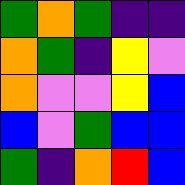[["green", "orange", "green", "indigo", "indigo"], ["orange", "green", "indigo", "yellow", "violet"], ["orange", "violet", "violet", "yellow", "blue"], ["blue", "violet", "green", "blue", "blue"], ["green", "indigo", "orange", "red", "blue"]]